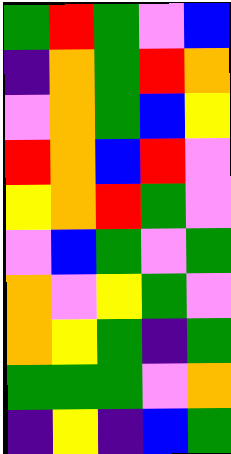[["green", "red", "green", "violet", "blue"], ["indigo", "orange", "green", "red", "orange"], ["violet", "orange", "green", "blue", "yellow"], ["red", "orange", "blue", "red", "violet"], ["yellow", "orange", "red", "green", "violet"], ["violet", "blue", "green", "violet", "green"], ["orange", "violet", "yellow", "green", "violet"], ["orange", "yellow", "green", "indigo", "green"], ["green", "green", "green", "violet", "orange"], ["indigo", "yellow", "indigo", "blue", "green"]]